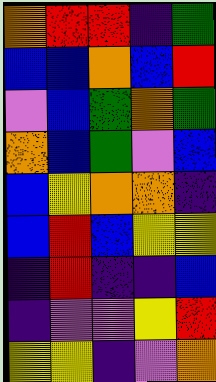[["orange", "red", "red", "indigo", "green"], ["blue", "blue", "orange", "blue", "red"], ["violet", "blue", "green", "orange", "green"], ["orange", "blue", "green", "violet", "blue"], ["blue", "yellow", "orange", "orange", "indigo"], ["blue", "red", "blue", "yellow", "yellow"], ["indigo", "red", "indigo", "indigo", "blue"], ["indigo", "violet", "violet", "yellow", "red"], ["yellow", "yellow", "indigo", "violet", "orange"]]